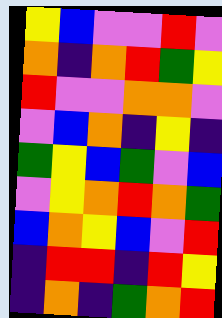[["yellow", "blue", "violet", "violet", "red", "violet"], ["orange", "indigo", "orange", "red", "green", "yellow"], ["red", "violet", "violet", "orange", "orange", "violet"], ["violet", "blue", "orange", "indigo", "yellow", "indigo"], ["green", "yellow", "blue", "green", "violet", "blue"], ["violet", "yellow", "orange", "red", "orange", "green"], ["blue", "orange", "yellow", "blue", "violet", "red"], ["indigo", "red", "red", "indigo", "red", "yellow"], ["indigo", "orange", "indigo", "green", "orange", "red"]]